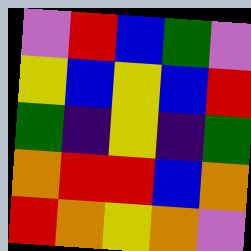[["violet", "red", "blue", "green", "violet"], ["yellow", "blue", "yellow", "blue", "red"], ["green", "indigo", "yellow", "indigo", "green"], ["orange", "red", "red", "blue", "orange"], ["red", "orange", "yellow", "orange", "violet"]]